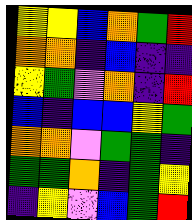[["yellow", "yellow", "blue", "orange", "green", "red"], ["orange", "orange", "indigo", "blue", "indigo", "indigo"], ["yellow", "green", "violet", "orange", "indigo", "red"], ["blue", "indigo", "blue", "blue", "yellow", "green"], ["orange", "orange", "violet", "green", "green", "indigo"], ["green", "green", "orange", "indigo", "green", "yellow"], ["indigo", "yellow", "violet", "blue", "green", "red"]]